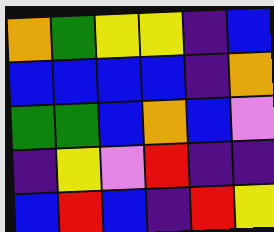[["orange", "green", "yellow", "yellow", "indigo", "blue"], ["blue", "blue", "blue", "blue", "indigo", "orange"], ["green", "green", "blue", "orange", "blue", "violet"], ["indigo", "yellow", "violet", "red", "indigo", "indigo"], ["blue", "red", "blue", "indigo", "red", "yellow"]]